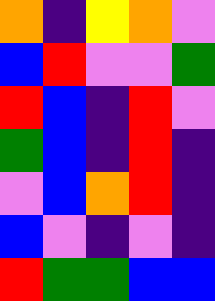[["orange", "indigo", "yellow", "orange", "violet"], ["blue", "red", "violet", "violet", "green"], ["red", "blue", "indigo", "red", "violet"], ["green", "blue", "indigo", "red", "indigo"], ["violet", "blue", "orange", "red", "indigo"], ["blue", "violet", "indigo", "violet", "indigo"], ["red", "green", "green", "blue", "blue"]]